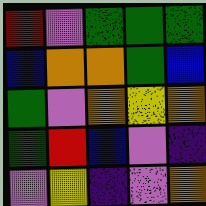[["red", "violet", "green", "green", "green"], ["blue", "orange", "orange", "green", "blue"], ["green", "violet", "orange", "yellow", "orange"], ["green", "red", "blue", "violet", "indigo"], ["violet", "yellow", "indigo", "violet", "orange"]]